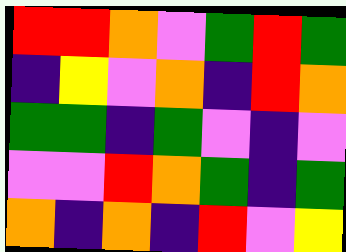[["red", "red", "orange", "violet", "green", "red", "green"], ["indigo", "yellow", "violet", "orange", "indigo", "red", "orange"], ["green", "green", "indigo", "green", "violet", "indigo", "violet"], ["violet", "violet", "red", "orange", "green", "indigo", "green"], ["orange", "indigo", "orange", "indigo", "red", "violet", "yellow"]]